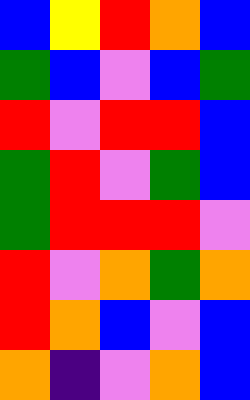[["blue", "yellow", "red", "orange", "blue"], ["green", "blue", "violet", "blue", "green"], ["red", "violet", "red", "red", "blue"], ["green", "red", "violet", "green", "blue"], ["green", "red", "red", "red", "violet"], ["red", "violet", "orange", "green", "orange"], ["red", "orange", "blue", "violet", "blue"], ["orange", "indigo", "violet", "orange", "blue"]]